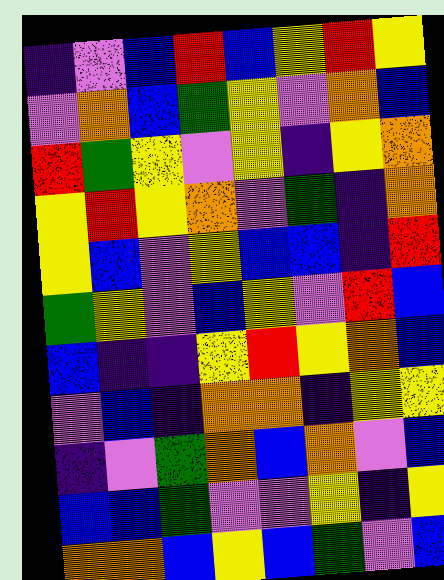[["indigo", "violet", "blue", "red", "blue", "yellow", "red", "yellow"], ["violet", "orange", "blue", "green", "yellow", "violet", "orange", "blue"], ["red", "green", "yellow", "violet", "yellow", "indigo", "yellow", "orange"], ["yellow", "red", "yellow", "orange", "violet", "green", "indigo", "orange"], ["yellow", "blue", "violet", "yellow", "blue", "blue", "indigo", "red"], ["green", "yellow", "violet", "blue", "yellow", "violet", "red", "blue"], ["blue", "indigo", "indigo", "yellow", "red", "yellow", "orange", "blue"], ["violet", "blue", "indigo", "orange", "orange", "indigo", "yellow", "yellow"], ["indigo", "violet", "green", "orange", "blue", "orange", "violet", "blue"], ["blue", "blue", "green", "violet", "violet", "yellow", "indigo", "yellow"], ["orange", "orange", "blue", "yellow", "blue", "green", "violet", "blue"]]